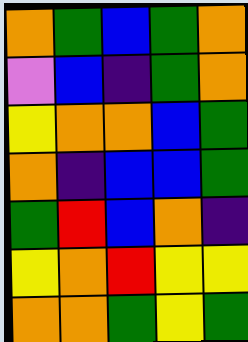[["orange", "green", "blue", "green", "orange"], ["violet", "blue", "indigo", "green", "orange"], ["yellow", "orange", "orange", "blue", "green"], ["orange", "indigo", "blue", "blue", "green"], ["green", "red", "blue", "orange", "indigo"], ["yellow", "orange", "red", "yellow", "yellow"], ["orange", "orange", "green", "yellow", "green"]]